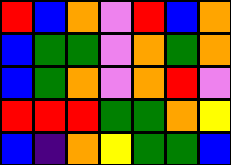[["red", "blue", "orange", "violet", "red", "blue", "orange"], ["blue", "green", "green", "violet", "orange", "green", "orange"], ["blue", "green", "orange", "violet", "orange", "red", "violet"], ["red", "red", "red", "green", "green", "orange", "yellow"], ["blue", "indigo", "orange", "yellow", "green", "green", "blue"]]